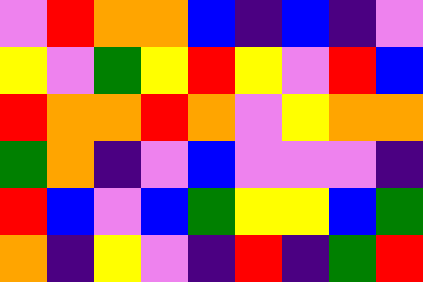[["violet", "red", "orange", "orange", "blue", "indigo", "blue", "indigo", "violet"], ["yellow", "violet", "green", "yellow", "red", "yellow", "violet", "red", "blue"], ["red", "orange", "orange", "red", "orange", "violet", "yellow", "orange", "orange"], ["green", "orange", "indigo", "violet", "blue", "violet", "violet", "violet", "indigo"], ["red", "blue", "violet", "blue", "green", "yellow", "yellow", "blue", "green"], ["orange", "indigo", "yellow", "violet", "indigo", "red", "indigo", "green", "red"]]